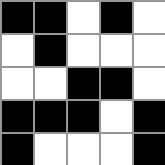[["black", "black", "white", "black", "white"], ["white", "black", "white", "white", "white"], ["white", "white", "black", "black", "white"], ["black", "black", "black", "white", "black"], ["black", "white", "white", "white", "black"]]